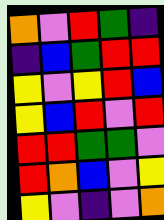[["orange", "violet", "red", "green", "indigo"], ["indigo", "blue", "green", "red", "red"], ["yellow", "violet", "yellow", "red", "blue"], ["yellow", "blue", "red", "violet", "red"], ["red", "red", "green", "green", "violet"], ["red", "orange", "blue", "violet", "yellow"], ["yellow", "violet", "indigo", "violet", "orange"]]